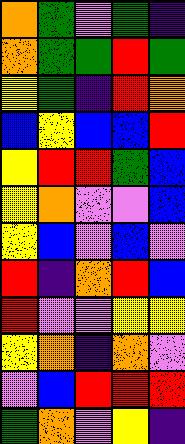[["orange", "green", "violet", "green", "indigo"], ["orange", "green", "green", "red", "green"], ["yellow", "green", "indigo", "red", "orange"], ["blue", "yellow", "blue", "blue", "red"], ["yellow", "red", "red", "green", "blue"], ["yellow", "orange", "violet", "violet", "blue"], ["yellow", "blue", "violet", "blue", "violet"], ["red", "indigo", "orange", "red", "blue"], ["red", "violet", "violet", "yellow", "yellow"], ["yellow", "orange", "indigo", "orange", "violet"], ["violet", "blue", "red", "red", "red"], ["green", "orange", "violet", "yellow", "indigo"]]